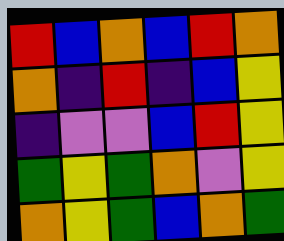[["red", "blue", "orange", "blue", "red", "orange"], ["orange", "indigo", "red", "indigo", "blue", "yellow"], ["indigo", "violet", "violet", "blue", "red", "yellow"], ["green", "yellow", "green", "orange", "violet", "yellow"], ["orange", "yellow", "green", "blue", "orange", "green"]]